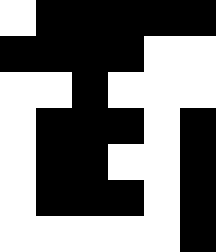[["white", "black", "black", "black", "black", "black"], ["black", "black", "black", "black", "white", "white"], ["white", "white", "black", "white", "white", "white"], ["white", "black", "black", "black", "white", "black"], ["white", "black", "black", "white", "white", "black"], ["white", "black", "black", "black", "white", "black"], ["white", "white", "white", "white", "white", "black"]]